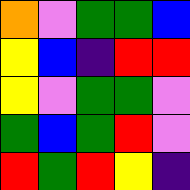[["orange", "violet", "green", "green", "blue"], ["yellow", "blue", "indigo", "red", "red"], ["yellow", "violet", "green", "green", "violet"], ["green", "blue", "green", "red", "violet"], ["red", "green", "red", "yellow", "indigo"]]